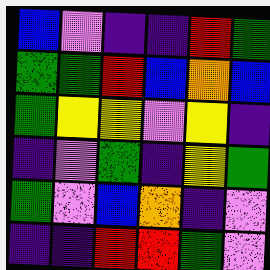[["blue", "violet", "indigo", "indigo", "red", "green"], ["green", "green", "red", "blue", "orange", "blue"], ["green", "yellow", "yellow", "violet", "yellow", "indigo"], ["indigo", "violet", "green", "indigo", "yellow", "green"], ["green", "violet", "blue", "orange", "indigo", "violet"], ["indigo", "indigo", "red", "red", "green", "violet"]]